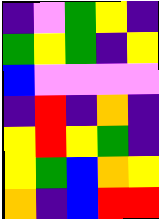[["indigo", "violet", "green", "yellow", "indigo"], ["green", "yellow", "green", "indigo", "yellow"], ["blue", "violet", "violet", "violet", "violet"], ["indigo", "red", "indigo", "orange", "indigo"], ["yellow", "red", "yellow", "green", "indigo"], ["yellow", "green", "blue", "orange", "yellow"], ["orange", "indigo", "blue", "red", "red"]]